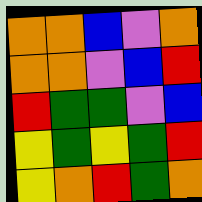[["orange", "orange", "blue", "violet", "orange"], ["orange", "orange", "violet", "blue", "red"], ["red", "green", "green", "violet", "blue"], ["yellow", "green", "yellow", "green", "red"], ["yellow", "orange", "red", "green", "orange"]]